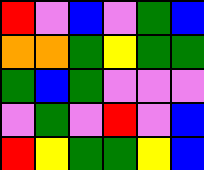[["red", "violet", "blue", "violet", "green", "blue"], ["orange", "orange", "green", "yellow", "green", "green"], ["green", "blue", "green", "violet", "violet", "violet"], ["violet", "green", "violet", "red", "violet", "blue"], ["red", "yellow", "green", "green", "yellow", "blue"]]